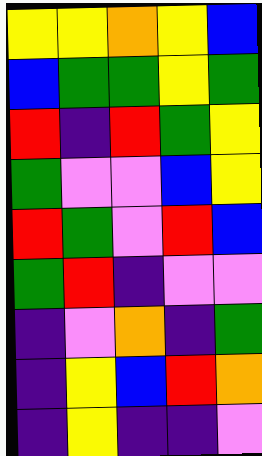[["yellow", "yellow", "orange", "yellow", "blue"], ["blue", "green", "green", "yellow", "green"], ["red", "indigo", "red", "green", "yellow"], ["green", "violet", "violet", "blue", "yellow"], ["red", "green", "violet", "red", "blue"], ["green", "red", "indigo", "violet", "violet"], ["indigo", "violet", "orange", "indigo", "green"], ["indigo", "yellow", "blue", "red", "orange"], ["indigo", "yellow", "indigo", "indigo", "violet"]]